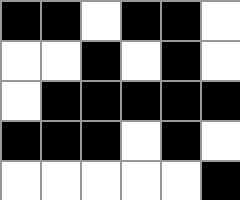[["black", "black", "white", "black", "black", "white"], ["white", "white", "black", "white", "black", "white"], ["white", "black", "black", "black", "black", "black"], ["black", "black", "black", "white", "black", "white"], ["white", "white", "white", "white", "white", "black"]]